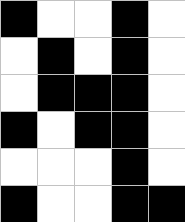[["black", "white", "white", "black", "white"], ["white", "black", "white", "black", "white"], ["white", "black", "black", "black", "white"], ["black", "white", "black", "black", "white"], ["white", "white", "white", "black", "white"], ["black", "white", "white", "black", "black"]]